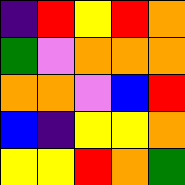[["indigo", "red", "yellow", "red", "orange"], ["green", "violet", "orange", "orange", "orange"], ["orange", "orange", "violet", "blue", "red"], ["blue", "indigo", "yellow", "yellow", "orange"], ["yellow", "yellow", "red", "orange", "green"]]